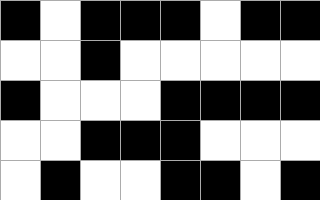[["black", "white", "black", "black", "black", "white", "black", "black"], ["white", "white", "black", "white", "white", "white", "white", "white"], ["black", "white", "white", "white", "black", "black", "black", "black"], ["white", "white", "black", "black", "black", "white", "white", "white"], ["white", "black", "white", "white", "black", "black", "white", "black"]]